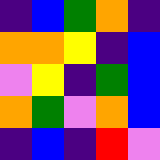[["indigo", "blue", "green", "orange", "indigo"], ["orange", "orange", "yellow", "indigo", "blue"], ["violet", "yellow", "indigo", "green", "blue"], ["orange", "green", "violet", "orange", "blue"], ["indigo", "blue", "indigo", "red", "violet"]]